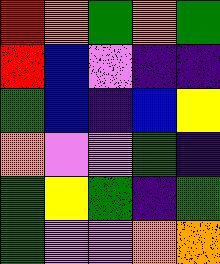[["red", "orange", "green", "orange", "green"], ["red", "blue", "violet", "indigo", "indigo"], ["green", "blue", "indigo", "blue", "yellow"], ["orange", "violet", "violet", "green", "indigo"], ["green", "yellow", "green", "indigo", "green"], ["green", "violet", "violet", "orange", "orange"]]